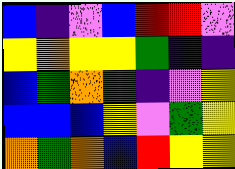[["blue", "indigo", "violet", "blue", "red", "red", "violet"], ["yellow", "orange", "yellow", "yellow", "green", "indigo", "indigo"], ["blue", "green", "orange", "green", "indigo", "violet", "yellow"], ["blue", "blue", "blue", "yellow", "violet", "green", "yellow"], ["orange", "green", "orange", "blue", "red", "yellow", "yellow"]]